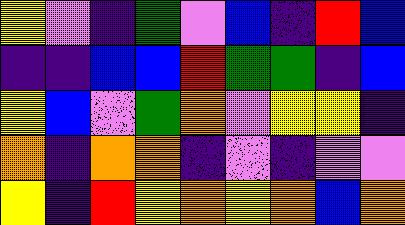[["yellow", "violet", "indigo", "green", "violet", "blue", "indigo", "red", "blue"], ["indigo", "indigo", "blue", "blue", "red", "green", "green", "indigo", "blue"], ["yellow", "blue", "violet", "green", "orange", "violet", "yellow", "yellow", "indigo"], ["orange", "indigo", "orange", "orange", "indigo", "violet", "indigo", "violet", "violet"], ["yellow", "indigo", "red", "yellow", "orange", "yellow", "orange", "blue", "orange"]]